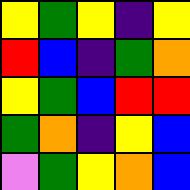[["yellow", "green", "yellow", "indigo", "yellow"], ["red", "blue", "indigo", "green", "orange"], ["yellow", "green", "blue", "red", "red"], ["green", "orange", "indigo", "yellow", "blue"], ["violet", "green", "yellow", "orange", "blue"]]